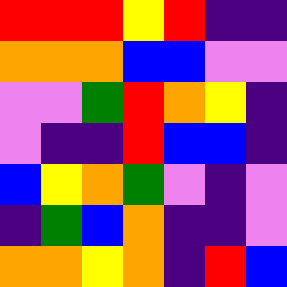[["red", "red", "red", "yellow", "red", "indigo", "indigo"], ["orange", "orange", "orange", "blue", "blue", "violet", "violet"], ["violet", "violet", "green", "red", "orange", "yellow", "indigo"], ["violet", "indigo", "indigo", "red", "blue", "blue", "indigo"], ["blue", "yellow", "orange", "green", "violet", "indigo", "violet"], ["indigo", "green", "blue", "orange", "indigo", "indigo", "violet"], ["orange", "orange", "yellow", "orange", "indigo", "red", "blue"]]